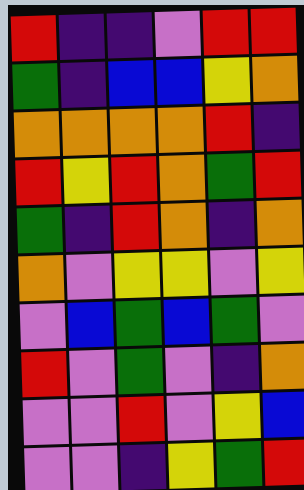[["red", "indigo", "indigo", "violet", "red", "red"], ["green", "indigo", "blue", "blue", "yellow", "orange"], ["orange", "orange", "orange", "orange", "red", "indigo"], ["red", "yellow", "red", "orange", "green", "red"], ["green", "indigo", "red", "orange", "indigo", "orange"], ["orange", "violet", "yellow", "yellow", "violet", "yellow"], ["violet", "blue", "green", "blue", "green", "violet"], ["red", "violet", "green", "violet", "indigo", "orange"], ["violet", "violet", "red", "violet", "yellow", "blue"], ["violet", "violet", "indigo", "yellow", "green", "red"]]